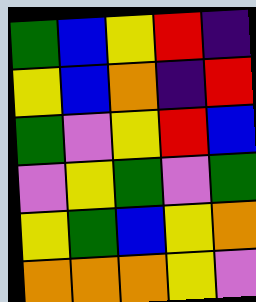[["green", "blue", "yellow", "red", "indigo"], ["yellow", "blue", "orange", "indigo", "red"], ["green", "violet", "yellow", "red", "blue"], ["violet", "yellow", "green", "violet", "green"], ["yellow", "green", "blue", "yellow", "orange"], ["orange", "orange", "orange", "yellow", "violet"]]